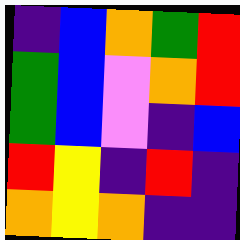[["indigo", "blue", "orange", "green", "red"], ["green", "blue", "violet", "orange", "red"], ["green", "blue", "violet", "indigo", "blue"], ["red", "yellow", "indigo", "red", "indigo"], ["orange", "yellow", "orange", "indigo", "indigo"]]